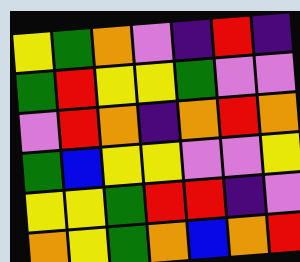[["yellow", "green", "orange", "violet", "indigo", "red", "indigo"], ["green", "red", "yellow", "yellow", "green", "violet", "violet"], ["violet", "red", "orange", "indigo", "orange", "red", "orange"], ["green", "blue", "yellow", "yellow", "violet", "violet", "yellow"], ["yellow", "yellow", "green", "red", "red", "indigo", "violet"], ["orange", "yellow", "green", "orange", "blue", "orange", "red"]]